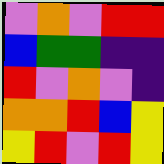[["violet", "orange", "violet", "red", "red"], ["blue", "green", "green", "indigo", "indigo"], ["red", "violet", "orange", "violet", "indigo"], ["orange", "orange", "red", "blue", "yellow"], ["yellow", "red", "violet", "red", "yellow"]]